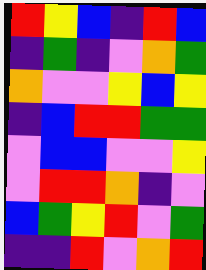[["red", "yellow", "blue", "indigo", "red", "blue"], ["indigo", "green", "indigo", "violet", "orange", "green"], ["orange", "violet", "violet", "yellow", "blue", "yellow"], ["indigo", "blue", "red", "red", "green", "green"], ["violet", "blue", "blue", "violet", "violet", "yellow"], ["violet", "red", "red", "orange", "indigo", "violet"], ["blue", "green", "yellow", "red", "violet", "green"], ["indigo", "indigo", "red", "violet", "orange", "red"]]